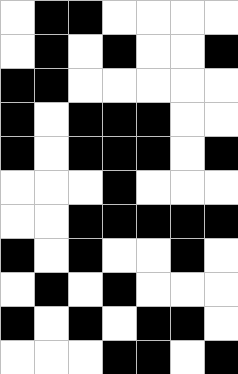[["white", "black", "black", "white", "white", "white", "white"], ["white", "black", "white", "black", "white", "white", "black"], ["black", "black", "white", "white", "white", "white", "white"], ["black", "white", "black", "black", "black", "white", "white"], ["black", "white", "black", "black", "black", "white", "black"], ["white", "white", "white", "black", "white", "white", "white"], ["white", "white", "black", "black", "black", "black", "black"], ["black", "white", "black", "white", "white", "black", "white"], ["white", "black", "white", "black", "white", "white", "white"], ["black", "white", "black", "white", "black", "black", "white"], ["white", "white", "white", "black", "black", "white", "black"]]